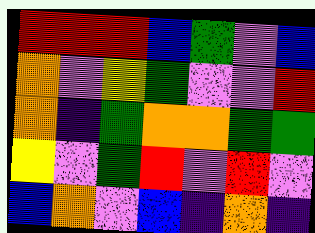[["red", "red", "red", "blue", "green", "violet", "blue"], ["orange", "violet", "yellow", "green", "violet", "violet", "red"], ["orange", "indigo", "green", "orange", "orange", "green", "green"], ["yellow", "violet", "green", "red", "violet", "red", "violet"], ["blue", "orange", "violet", "blue", "indigo", "orange", "indigo"]]